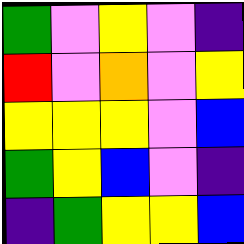[["green", "violet", "yellow", "violet", "indigo"], ["red", "violet", "orange", "violet", "yellow"], ["yellow", "yellow", "yellow", "violet", "blue"], ["green", "yellow", "blue", "violet", "indigo"], ["indigo", "green", "yellow", "yellow", "blue"]]